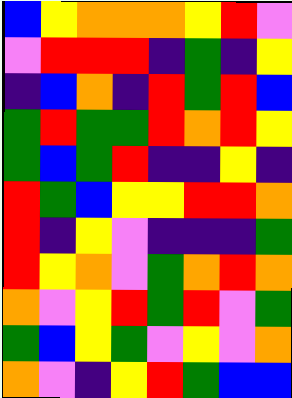[["blue", "yellow", "orange", "orange", "orange", "yellow", "red", "violet"], ["violet", "red", "red", "red", "indigo", "green", "indigo", "yellow"], ["indigo", "blue", "orange", "indigo", "red", "green", "red", "blue"], ["green", "red", "green", "green", "red", "orange", "red", "yellow"], ["green", "blue", "green", "red", "indigo", "indigo", "yellow", "indigo"], ["red", "green", "blue", "yellow", "yellow", "red", "red", "orange"], ["red", "indigo", "yellow", "violet", "indigo", "indigo", "indigo", "green"], ["red", "yellow", "orange", "violet", "green", "orange", "red", "orange"], ["orange", "violet", "yellow", "red", "green", "red", "violet", "green"], ["green", "blue", "yellow", "green", "violet", "yellow", "violet", "orange"], ["orange", "violet", "indigo", "yellow", "red", "green", "blue", "blue"]]